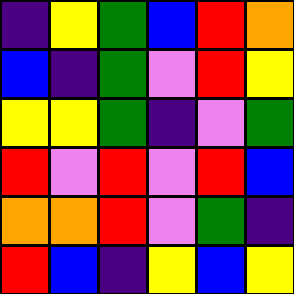[["indigo", "yellow", "green", "blue", "red", "orange"], ["blue", "indigo", "green", "violet", "red", "yellow"], ["yellow", "yellow", "green", "indigo", "violet", "green"], ["red", "violet", "red", "violet", "red", "blue"], ["orange", "orange", "red", "violet", "green", "indigo"], ["red", "blue", "indigo", "yellow", "blue", "yellow"]]